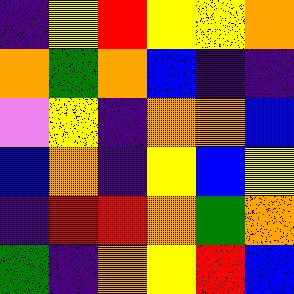[["indigo", "yellow", "red", "yellow", "yellow", "orange"], ["orange", "green", "orange", "blue", "indigo", "indigo"], ["violet", "yellow", "indigo", "orange", "orange", "blue"], ["blue", "orange", "indigo", "yellow", "blue", "yellow"], ["indigo", "red", "red", "orange", "green", "orange"], ["green", "indigo", "orange", "yellow", "red", "blue"]]